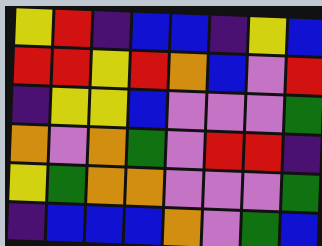[["yellow", "red", "indigo", "blue", "blue", "indigo", "yellow", "blue"], ["red", "red", "yellow", "red", "orange", "blue", "violet", "red"], ["indigo", "yellow", "yellow", "blue", "violet", "violet", "violet", "green"], ["orange", "violet", "orange", "green", "violet", "red", "red", "indigo"], ["yellow", "green", "orange", "orange", "violet", "violet", "violet", "green"], ["indigo", "blue", "blue", "blue", "orange", "violet", "green", "blue"]]